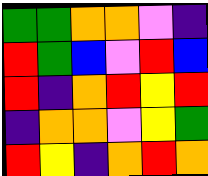[["green", "green", "orange", "orange", "violet", "indigo"], ["red", "green", "blue", "violet", "red", "blue"], ["red", "indigo", "orange", "red", "yellow", "red"], ["indigo", "orange", "orange", "violet", "yellow", "green"], ["red", "yellow", "indigo", "orange", "red", "orange"]]